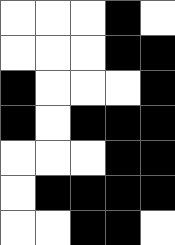[["white", "white", "white", "black", "white"], ["white", "white", "white", "black", "black"], ["black", "white", "white", "white", "black"], ["black", "white", "black", "black", "black"], ["white", "white", "white", "black", "black"], ["white", "black", "black", "black", "black"], ["white", "white", "black", "black", "white"]]